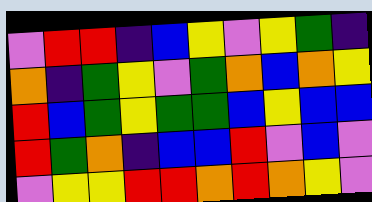[["violet", "red", "red", "indigo", "blue", "yellow", "violet", "yellow", "green", "indigo"], ["orange", "indigo", "green", "yellow", "violet", "green", "orange", "blue", "orange", "yellow"], ["red", "blue", "green", "yellow", "green", "green", "blue", "yellow", "blue", "blue"], ["red", "green", "orange", "indigo", "blue", "blue", "red", "violet", "blue", "violet"], ["violet", "yellow", "yellow", "red", "red", "orange", "red", "orange", "yellow", "violet"]]